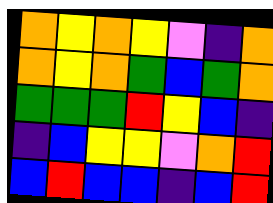[["orange", "yellow", "orange", "yellow", "violet", "indigo", "orange"], ["orange", "yellow", "orange", "green", "blue", "green", "orange"], ["green", "green", "green", "red", "yellow", "blue", "indigo"], ["indigo", "blue", "yellow", "yellow", "violet", "orange", "red"], ["blue", "red", "blue", "blue", "indigo", "blue", "red"]]